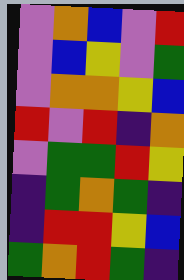[["violet", "orange", "blue", "violet", "red"], ["violet", "blue", "yellow", "violet", "green"], ["violet", "orange", "orange", "yellow", "blue"], ["red", "violet", "red", "indigo", "orange"], ["violet", "green", "green", "red", "yellow"], ["indigo", "green", "orange", "green", "indigo"], ["indigo", "red", "red", "yellow", "blue"], ["green", "orange", "red", "green", "indigo"]]